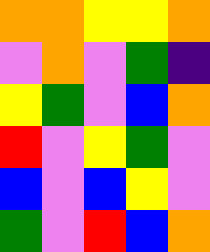[["orange", "orange", "yellow", "yellow", "orange"], ["violet", "orange", "violet", "green", "indigo"], ["yellow", "green", "violet", "blue", "orange"], ["red", "violet", "yellow", "green", "violet"], ["blue", "violet", "blue", "yellow", "violet"], ["green", "violet", "red", "blue", "orange"]]